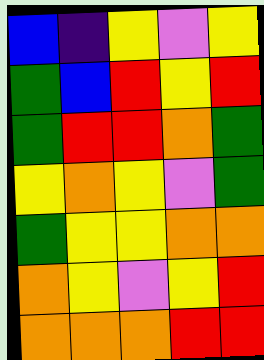[["blue", "indigo", "yellow", "violet", "yellow"], ["green", "blue", "red", "yellow", "red"], ["green", "red", "red", "orange", "green"], ["yellow", "orange", "yellow", "violet", "green"], ["green", "yellow", "yellow", "orange", "orange"], ["orange", "yellow", "violet", "yellow", "red"], ["orange", "orange", "orange", "red", "red"]]